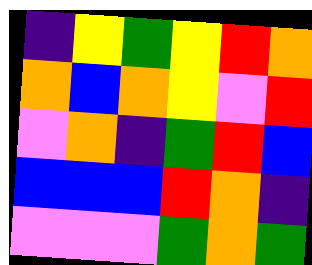[["indigo", "yellow", "green", "yellow", "red", "orange"], ["orange", "blue", "orange", "yellow", "violet", "red"], ["violet", "orange", "indigo", "green", "red", "blue"], ["blue", "blue", "blue", "red", "orange", "indigo"], ["violet", "violet", "violet", "green", "orange", "green"]]